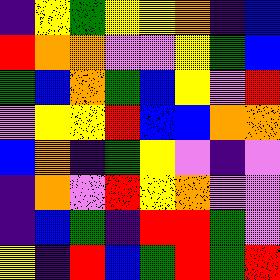[["indigo", "yellow", "green", "yellow", "yellow", "orange", "indigo", "blue"], ["red", "orange", "orange", "violet", "violet", "yellow", "green", "blue"], ["green", "blue", "orange", "green", "blue", "yellow", "violet", "red"], ["violet", "yellow", "yellow", "red", "blue", "blue", "orange", "orange"], ["blue", "orange", "indigo", "green", "yellow", "violet", "indigo", "violet"], ["indigo", "orange", "violet", "red", "yellow", "orange", "violet", "violet"], ["indigo", "blue", "green", "indigo", "red", "red", "green", "violet"], ["yellow", "indigo", "red", "blue", "green", "red", "green", "red"]]